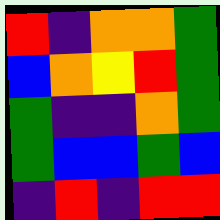[["red", "indigo", "orange", "orange", "green"], ["blue", "orange", "yellow", "red", "green"], ["green", "indigo", "indigo", "orange", "green"], ["green", "blue", "blue", "green", "blue"], ["indigo", "red", "indigo", "red", "red"]]